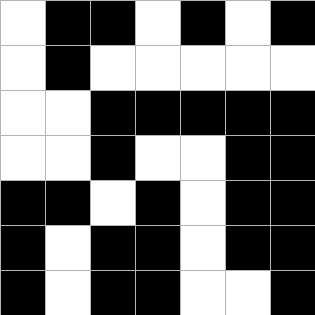[["white", "black", "black", "white", "black", "white", "black"], ["white", "black", "white", "white", "white", "white", "white"], ["white", "white", "black", "black", "black", "black", "black"], ["white", "white", "black", "white", "white", "black", "black"], ["black", "black", "white", "black", "white", "black", "black"], ["black", "white", "black", "black", "white", "black", "black"], ["black", "white", "black", "black", "white", "white", "black"]]